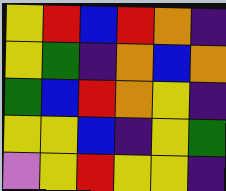[["yellow", "red", "blue", "red", "orange", "indigo"], ["yellow", "green", "indigo", "orange", "blue", "orange"], ["green", "blue", "red", "orange", "yellow", "indigo"], ["yellow", "yellow", "blue", "indigo", "yellow", "green"], ["violet", "yellow", "red", "yellow", "yellow", "indigo"]]